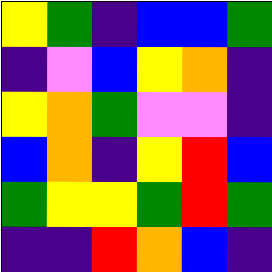[["yellow", "green", "indigo", "blue", "blue", "green"], ["indigo", "violet", "blue", "yellow", "orange", "indigo"], ["yellow", "orange", "green", "violet", "violet", "indigo"], ["blue", "orange", "indigo", "yellow", "red", "blue"], ["green", "yellow", "yellow", "green", "red", "green"], ["indigo", "indigo", "red", "orange", "blue", "indigo"]]